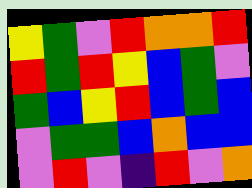[["yellow", "green", "violet", "red", "orange", "orange", "red"], ["red", "green", "red", "yellow", "blue", "green", "violet"], ["green", "blue", "yellow", "red", "blue", "green", "blue"], ["violet", "green", "green", "blue", "orange", "blue", "blue"], ["violet", "red", "violet", "indigo", "red", "violet", "orange"]]